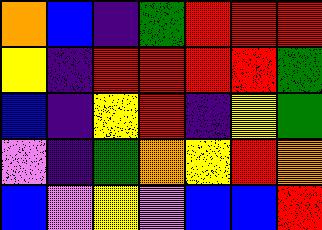[["orange", "blue", "indigo", "green", "red", "red", "red"], ["yellow", "indigo", "red", "red", "red", "red", "green"], ["blue", "indigo", "yellow", "red", "indigo", "yellow", "green"], ["violet", "indigo", "green", "orange", "yellow", "red", "orange"], ["blue", "violet", "yellow", "violet", "blue", "blue", "red"]]